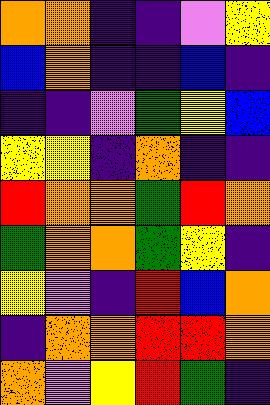[["orange", "orange", "indigo", "indigo", "violet", "yellow"], ["blue", "orange", "indigo", "indigo", "blue", "indigo"], ["indigo", "indigo", "violet", "green", "yellow", "blue"], ["yellow", "yellow", "indigo", "orange", "indigo", "indigo"], ["red", "orange", "orange", "green", "red", "orange"], ["green", "orange", "orange", "green", "yellow", "indigo"], ["yellow", "violet", "indigo", "red", "blue", "orange"], ["indigo", "orange", "orange", "red", "red", "orange"], ["orange", "violet", "yellow", "red", "green", "indigo"]]